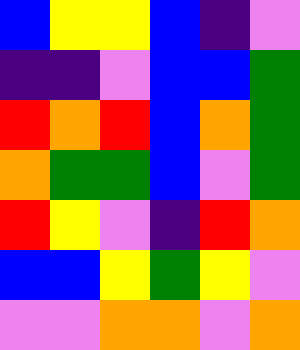[["blue", "yellow", "yellow", "blue", "indigo", "violet"], ["indigo", "indigo", "violet", "blue", "blue", "green"], ["red", "orange", "red", "blue", "orange", "green"], ["orange", "green", "green", "blue", "violet", "green"], ["red", "yellow", "violet", "indigo", "red", "orange"], ["blue", "blue", "yellow", "green", "yellow", "violet"], ["violet", "violet", "orange", "orange", "violet", "orange"]]